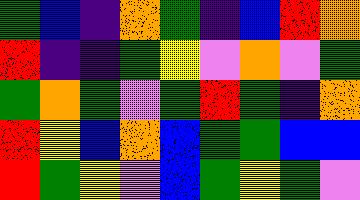[["green", "blue", "indigo", "orange", "green", "indigo", "blue", "red", "orange"], ["red", "indigo", "indigo", "green", "yellow", "violet", "orange", "violet", "green"], ["green", "orange", "green", "violet", "green", "red", "green", "indigo", "orange"], ["red", "yellow", "blue", "orange", "blue", "green", "green", "blue", "blue"], ["red", "green", "yellow", "violet", "blue", "green", "yellow", "green", "violet"]]